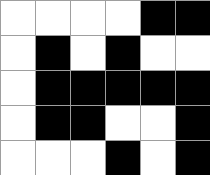[["white", "white", "white", "white", "black", "black"], ["white", "black", "white", "black", "white", "white"], ["white", "black", "black", "black", "black", "black"], ["white", "black", "black", "white", "white", "black"], ["white", "white", "white", "black", "white", "black"]]